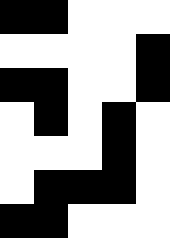[["black", "black", "white", "white", "white"], ["white", "white", "white", "white", "black"], ["black", "black", "white", "white", "black"], ["white", "black", "white", "black", "white"], ["white", "white", "white", "black", "white"], ["white", "black", "black", "black", "white"], ["black", "black", "white", "white", "white"]]